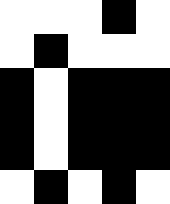[["white", "white", "white", "black", "white"], ["white", "black", "white", "white", "white"], ["black", "white", "black", "black", "black"], ["black", "white", "black", "black", "black"], ["black", "white", "black", "black", "black"], ["white", "black", "white", "black", "white"]]